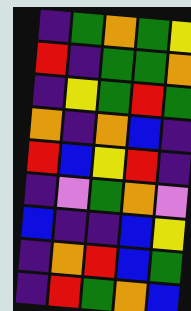[["indigo", "green", "orange", "green", "yellow"], ["red", "indigo", "green", "green", "orange"], ["indigo", "yellow", "green", "red", "green"], ["orange", "indigo", "orange", "blue", "indigo"], ["red", "blue", "yellow", "red", "indigo"], ["indigo", "violet", "green", "orange", "violet"], ["blue", "indigo", "indigo", "blue", "yellow"], ["indigo", "orange", "red", "blue", "green"], ["indigo", "red", "green", "orange", "blue"]]